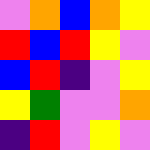[["violet", "orange", "blue", "orange", "yellow"], ["red", "blue", "red", "yellow", "violet"], ["blue", "red", "indigo", "violet", "yellow"], ["yellow", "green", "violet", "violet", "orange"], ["indigo", "red", "violet", "yellow", "violet"]]